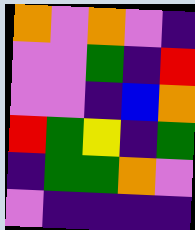[["orange", "violet", "orange", "violet", "indigo"], ["violet", "violet", "green", "indigo", "red"], ["violet", "violet", "indigo", "blue", "orange"], ["red", "green", "yellow", "indigo", "green"], ["indigo", "green", "green", "orange", "violet"], ["violet", "indigo", "indigo", "indigo", "indigo"]]